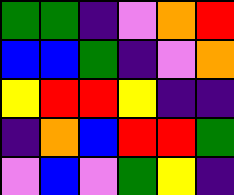[["green", "green", "indigo", "violet", "orange", "red"], ["blue", "blue", "green", "indigo", "violet", "orange"], ["yellow", "red", "red", "yellow", "indigo", "indigo"], ["indigo", "orange", "blue", "red", "red", "green"], ["violet", "blue", "violet", "green", "yellow", "indigo"]]